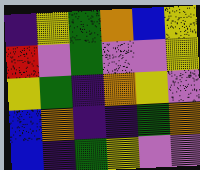[["indigo", "yellow", "green", "orange", "blue", "yellow"], ["red", "violet", "green", "violet", "violet", "yellow"], ["yellow", "green", "indigo", "orange", "yellow", "violet"], ["blue", "orange", "indigo", "indigo", "green", "orange"], ["blue", "indigo", "green", "yellow", "violet", "violet"]]